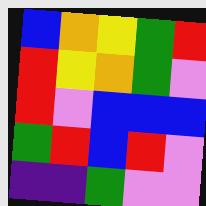[["blue", "orange", "yellow", "green", "red"], ["red", "yellow", "orange", "green", "violet"], ["red", "violet", "blue", "blue", "blue"], ["green", "red", "blue", "red", "violet"], ["indigo", "indigo", "green", "violet", "violet"]]